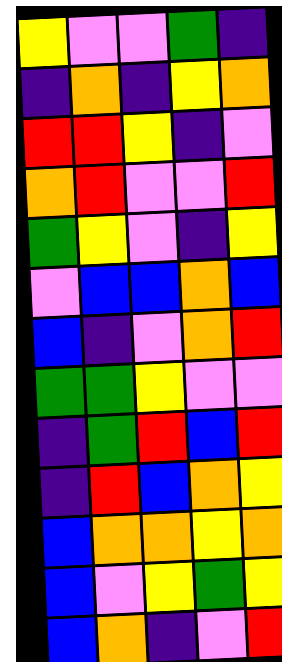[["yellow", "violet", "violet", "green", "indigo"], ["indigo", "orange", "indigo", "yellow", "orange"], ["red", "red", "yellow", "indigo", "violet"], ["orange", "red", "violet", "violet", "red"], ["green", "yellow", "violet", "indigo", "yellow"], ["violet", "blue", "blue", "orange", "blue"], ["blue", "indigo", "violet", "orange", "red"], ["green", "green", "yellow", "violet", "violet"], ["indigo", "green", "red", "blue", "red"], ["indigo", "red", "blue", "orange", "yellow"], ["blue", "orange", "orange", "yellow", "orange"], ["blue", "violet", "yellow", "green", "yellow"], ["blue", "orange", "indigo", "violet", "red"]]